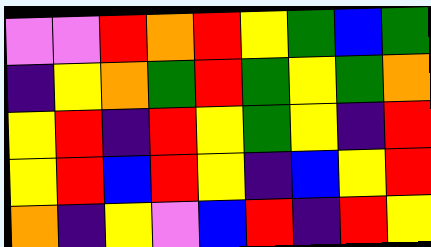[["violet", "violet", "red", "orange", "red", "yellow", "green", "blue", "green"], ["indigo", "yellow", "orange", "green", "red", "green", "yellow", "green", "orange"], ["yellow", "red", "indigo", "red", "yellow", "green", "yellow", "indigo", "red"], ["yellow", "red", "blue", "red", "yellow", "indigo", "blue", "yellow", "red"], ["orange", "indigo", "yellow", "violet", "blue", "red", "indigo", "red", "yellow"]]